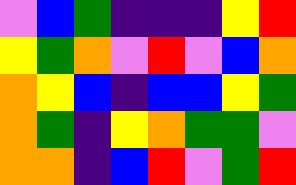[["violet", "blue", "green", "indigo", "indigo", "indigo", "yellow", "red"], ["yellow", "green", "orange", "violet", "red", "violet", "blue", "orange"], ["orange", "yellow", "blue", "indigo", "blue", "blue", "yellow", "green"], ["orange", "green", "indigo", "yellow", "orange", "green", "green", "violet"], ["orange", "orange", "indigo", "blue", "red", "violet", "green", "red"]]